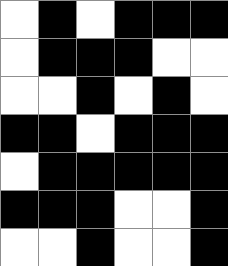[["white", "black", "white", "black", "black", "black"], ["white", "black", "black", "black", "white", "white"], ["white", "white", "black", "white", "black", "white"], ["black", "black", "white", "black", "black", "black"], ["white", "black", "black", "black", "black", "black"], ["black", "black", "black", "white", "white", "black"], ["white", "white", "black", "white", "white", "black"]]